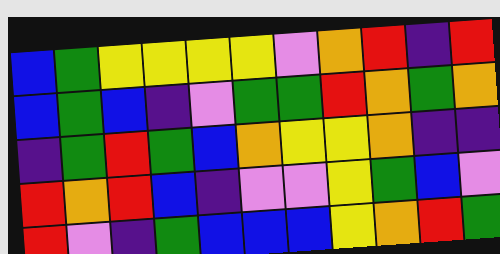[["blue", "green", "yellow", "yellow", "yellow", "yellow", "violet", "orange", "red", "indigo", "red"], ["blue", "green", "blue", "indigo", "violet", "green", "green", "red", "orange", "green", "orange"], ["indigo", "green", "red", "green", "blue", "orange", "yellow", "yellow", "orange", "indigo", "indigo"], ["red", "orange", "red", "blue", "indigo", "violet", "violet", "yellow", "green", "blue", "violet"], ["red", "violet", "indigo", "green", "blue", "blue", "blue", "yellow", "orange", "red", "green"]]